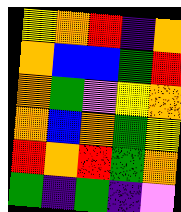[["yellow", "orange", "red", "indigo", "orange"], ["orange", "blue", "blue", "green", "red"], ["orange", "green", "violet", "yellow", "orange"], ["orange", "blue", "orange", "green", "yellow"], ["red", "orange", "red", "green", "orange"], ["green", "indigo", "green", "indigo", "violet"]]